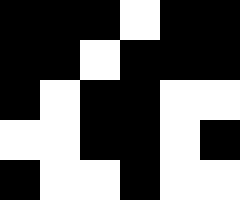[["black", "black", "black", "white", "black", "black"], ["black", "black", "white", "black", "black", "black"], ["black", "white", "black", "black", "white", "white"], ["white", "white", "black", "black", "white", "black"], ["black", "white", "white", "black", "white", "white"]]